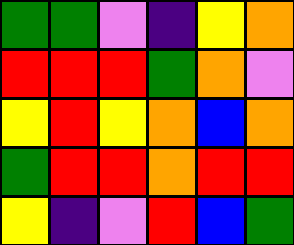[["green", "green", "violet", "indigo", "yellow", "orange"], ["red", "red", "red", "green", "orange", "violet"], ["yellow", "red", "yellow", "orange", "blue", "orange"], ["green", "red", "red", "orange", "red", "red"], ["yellow", "indigo", "violet", "red", "blue", "green"]]